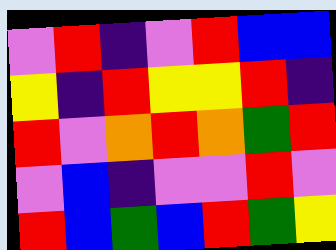[["violet", "red", "indigo", "violet", "red", "blue", "blue"], ["yellow", "indigo", "red", "yellow", "yellow", "red", "indigo"], ["red", "violet", "orange", "red", "orange", "green", "red"], ["violet", "blue", "indigo", "violet", "violet", "red", "violet"], ["red", "blue", "green", "blue", "red", "green", "yellow"]]